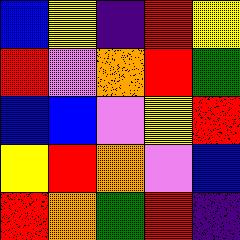[["blue", "yellow", "indigo", "red", "yellow"], ["red", "violet", "orange", "red", "green"], ["blue", "blue", "violet", "yellow", "red"], ["yellow", "red", "orange", "violet", "blue"], ["red", "orange", "green", "red", "indigo"]]